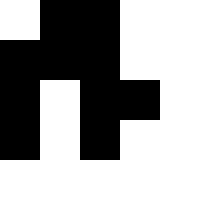[["white", "black", "black", "white", "white"], ["black", "black", "black", "white", "white"], ["black", "white", "black", "black", "white"], ["black", "white", "black", "white", "white"], ["white", "white", "white", "white", "white"]]